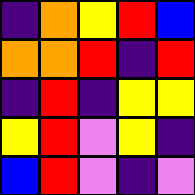[["indigo", "orange", "yellow", "red", "blue"], ["orange", "orange", "red", "indigo", "red"], ["indigo", "red", "indigo", "yellow", "yellow"], ["yellow", "red", "violet", "yellow", "indigo"], ["blue", "red", "violet", "indigo", "violet"]]